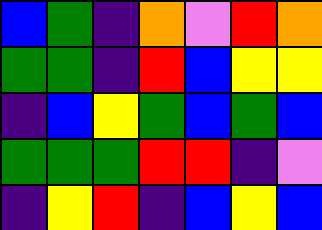[["blue", "green", "indigo", "orange", "violet", "red", "orange"], ["green", "green", "indigo", "red", "blue", "yellow", "yellow"], ["indigo", "blue", "yellow", "green", "blue", "green", "blue"], ["green", "green", "green", "red", "red", "indigo", "violet"], ["indigo", "yellow", "red", "indigo", "blue", "yellow", "blue"]]